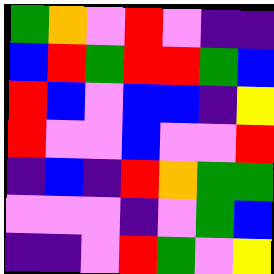[["green", "orange", "violet", "red", "violet", "indigo", "indigo"], ["blue", "red", "green", "red", "red", "green", "blue"], ["red", "blue", "violet", "blue", "blue", "indigo", "yellow"], ["red", "violet", "violet", "blue", "violet", "violet", "red"], ["indigo", "blue", "indigo", "red", "orange", "green", "green"], ["violet", "violet", "violet", "indigo", "violet", "green", "blue"], ["indigo", "indigo", "violet", "red", "green", "violet", "yellow"]]